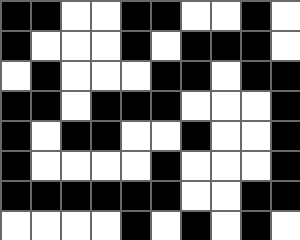[["black", "black", "white", "white", "black", "black", "white", "white", "black", "white"], ["black", "white", "white", "white", "black", "white", "black", "black", "black", "white"], ["white", "black", "white", "white", "white", "black", "black", "white", "black", "black"], ["black", "black", "white", "black", "black", "black", "white", "white", "white", "black"], ["black", "white", "black", "black", "white", "white", "black", "white", "white", "black"], ["black", "white", "white", "white", "white", "black", "white", "white", "white", "black"], ["black", "black", "black", "black", "black", "black", "white", "white", "black", "black"], ["white", "white", "white", "white", "black", "white", "black", "white", "black", "white"]]